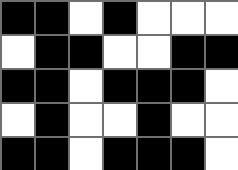[["black", "black", "white", "black", "white", "white", "white"], ["white", "black", "black", "white", "white", "black", "black"], ["black", "black", "white", "black", "black", "black", "white"], ["white", "black", "white", "white", "black", "white", "white"], ["black", "black", "white", "black", "black", "black", "white"]]